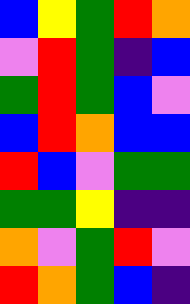[["blue", "yellow", "green", "red", "orange"], ["violet", "red", "green", "indigo", "blue"], ["green", "red", "green", "blue", "violet"], ["blue", "red", "orange", "blue", "blue"], ["red", "blue", "violet", "green", "green"], ["green", "green", "yellow", "indigo", "indigo"], ["orange", "violet", "green", "red", "violet"], ["red", "orange", "green", "blue", "indigo"]]